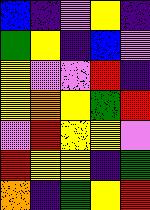[["blue", "indigo", "violet", "yellow", "indigo"], ["green", "yellow", "indigo", "blue", "violet"], ["yellow", "violet", "violet", "red", "indigo"], ["yellow", "orange", "yellow", "green", "red"], ["violet", "red", "yellow", "yellow", "violet"], ["red", "yellow", "yellow", "indigo", "green"], ["orange", "indigo", "green", "yellow", "red"]]